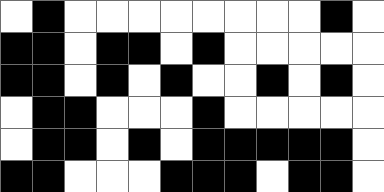[["white", "black", "white", "white", "white", "white", "white", "white", "white", "white", "black", "white"], ["black", "black", "white", "black", "black", "white", "black", "white", "white", "white", "white", "white"], ["black", "black", "white", "black", "white", "black", "white", "white", "black", "white", "black", "white"], ["white", "black", "black", "white", "white", "white", "black", "white", "white", "white", "white", "white"], ["white", "black", "black", "white", "black", "white", "black", "black", "black", "black", "black", "white"], ["black", "black", "white", "white", "white", "black", "black", "black", "white", "black", "black", "white"]]